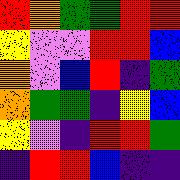[["red", "orange", "green", "green", "red", "red"], ["yellow", "violet", "violet", "red", "red", "blue"], ["orange", "violet", "blue", "red", "indigo", "green"], ["orange", "green", "green", "indigo", "yellow", "blue"], ["yellow", "violet", "indigo", "red", "red", "green"], ["indigo", "red", "red", "blue", "indigo", "indigo"]]